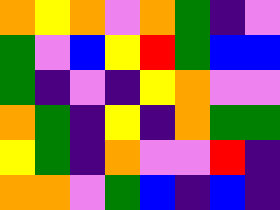[["orange", "yellow", "orange", "violet", "orange", "green", "indigo", "violet"], ["green", "violet", "blue", "yellow", "red", "green", "blue", "blue"], ["green", "indigo", "violet", "indigo", "yellow", "orange", "violet", "violet"], ["orange", "green", "indigo", "yellow", "indigo", "orange", "green", "green"], ["yellow", "green", "indigo", "orange", "violet", "violet", "red", "indigo"], ["orange", "orange", "violet", "green", "blue", "indigo", "blue", "indigo"]]